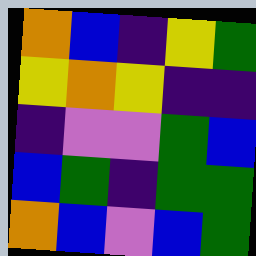[["orange", "blue", "indigo", "yellow", "green"], ["yellow", "orange", "yellow", "indigo", "indigo"], ["indigo", "violet", "violet", "green", "blue"], ["blue", "green", "indigo", "green", "green"], ["orange", "blue", "violet", "blue", "green"]]